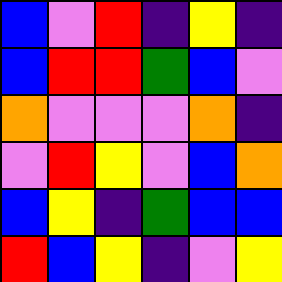[["blue", "violet", "red", "indigo", "yellow", "indigo"], ["blue", "red", "red", "green", "blue", "violet"], ["orange", "violet", "violet", "violet", "orange", "indigo"], ["violet", "red", "yellow", "violet", "blue", "orange"], ["blue", "yellow", "indigo", "green", "blue", "blue"], ["red", "blue", "yellow", "indigo", "violet", "yellow"]]